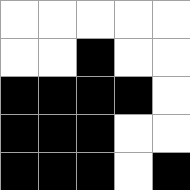[["white", "white", "white", "white", "white"], ["white", "white", "black", "white", "white"], ["black", "black", "black", "black", "white"], ["black", "black", "black", "white", "white"], ["black", "black", "black", "white", "black"]]